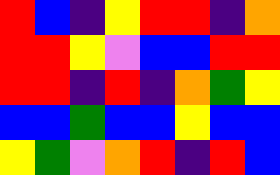[["red", "blue", "indigo", "yellow", "red", "red", "indigo", "orange"], ["red", "red", "yellow", "violet", "blue", "blue", "red", "red"], ["red", "red", "indigo", "red", "indigo", "orange", "green", "yellow"], ["blue", "blue", "green", "blue", "blue", "yellow", "blue", "blue"], ["yellow", "green", "violet", "orange", "red", "indigo", "red", "blue"]]